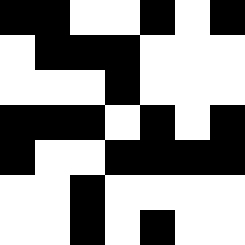[["black", "black", "white", "white", "black", "white", "black"], ["white", "black", "black", "black", "white", "white", "white"], ["white", "white", "white", "black", "white", "white", "white"], ["black", "black", "black", "white", "black", "white", "black"], ["black", "white", "white", "black", "black", "black", "black"], ["white", "white", "black", "white", "white", "white", "white"], ["white", "white", "black", "white", "black", "white", "white"]]